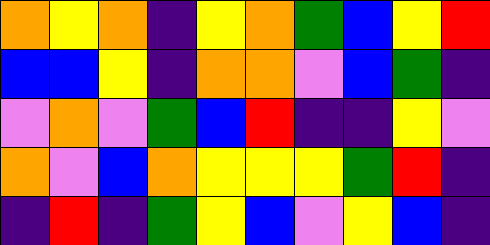[["orange", "yellow", "orange", "indigo", "yellow", "orange", "green", "blue", "yellow", "red"], ["blue", "blue", "yellow", "indigo", "orange", "orange", "violet", "blue", "green", "indigo"], ["violet", "orange", "violet", "green", "blue", "red", "indigo", "indigo", "yellow", "violet"], ["orange", "violet", "blue", "orange", "yellow", "yellow", "yellow", "green", "red", "indigo"], ["indigo", "red", "indigo", "green", "yellow", "blue", "violet", "yellow", "blue", "indigo"]]